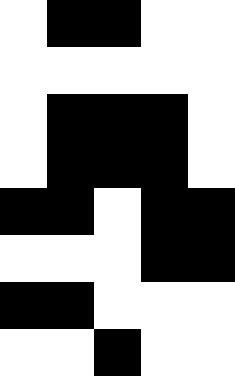[["white", "black", "black", "white", "white"], ["white", "white", "white", "white", "white"], ["white", "black", "black", "black", "white"], ["white", "black", "black", "black", "white"], ["black", "black", "white", "black", "black"], ["white", "white", "white", "black", "black"], ["black", "black", "white", "white", "white"], ["white", "white", "black", "white", "white"]]